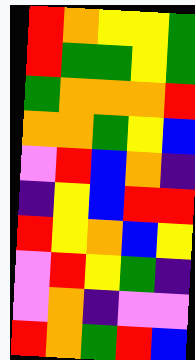[["red", "orange", "yellow", "yellow", "green"], ["red", "green", "green", "yellow", "green"], ["green", "orange", "orange", "orange", "red"], ["orange", "orange", "green", "yellow", "blue"], ["violet", "red", "blue", "orange", "indigo"], ["indigo", "yellow", "blue", "red", "red"], ["red", "yellow", "orange", "blue", "yellow"], ["violet", "red", "yellow", "green", "indigo"], ["violet", "orange", "indigo", "violet", "violet"], ["red", "orange", "green", "red", "blue"]]